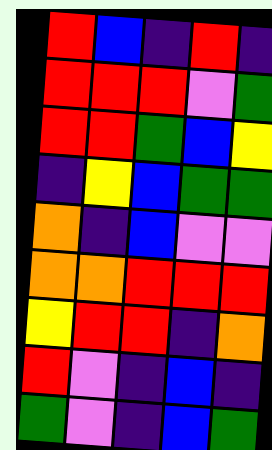[["red", "blue", "indigo", "red", "indigo"], ["red", "red", "red", "violet", "green"], ["red", "red", "green", "blue", "yellow"], ["indigo", "yellow", "blue", "green", "green"], ["orange", "indigo", "blue", "violet", "violet"], ["orange", "orange", "red", "red", "red"], ["yellow", "red", "red", "indigo", "orange"], ["red", "violet", "indigo", "blue", "indigo"], ["green", "violet", "indigo", "blue", "green"]]